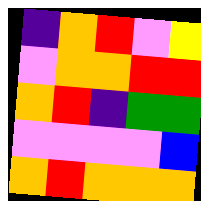[["indigo", "orange", "red", "violet", "yellow"], ["violet", "orange", "orange", "red", "red"], ["orange", "red", "indigo", "green", "green"], ["violet", "violet", "violet", "violet", "blue"], ["orange", "red", "orange", "orange", "orange"]]